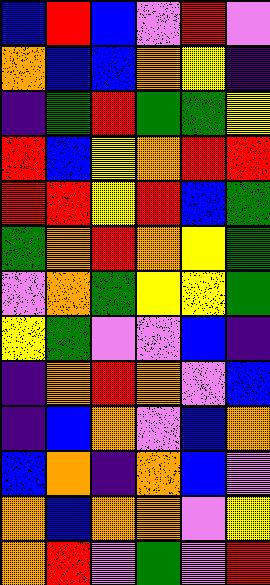[["blue", "red", "blue", "violet", "red", "violet"], ["orange", "blue", "blue", "orange", "yellow", "indigo"], ["indigo", "green", "red", "green", "green", "yellow"], ["red", "blue", "yellow", "orange", "red", "red"], ["red", "red", "yellow", "red", "blue", "green"], ["green", "orange", "red", "orange", "yellow", "green"], ["violet", "orange", "green", "yellow", "yellow", "green"], ["yellow", "green", "violet", "violet", "blue", "indigo"], ["indigo", "orange", "red", "orange", "violet", "blue"], ["indigo", "blue", "orange", "violet", "blue", "orange"], ["blue", "orange", "indigo", "orange", "blue", "violet"], ["orange", "blue", "orange", "orange", "violet", "yellow"], ["orange", "red", "violet", "green", "violet", "red"]]